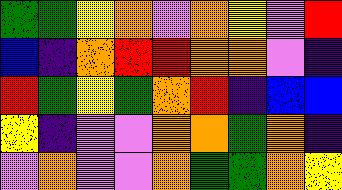[["green", "green", "yellow", "orange", "violet", "orange", "yellow", "violet", "red"], ["blue", "indigo", "orange", "red", "red", "orange", "orange", "violet", "indigo"], ["red", "green", "yellow", "green", "orange", "red", "indigo", "blue", "blue"], ["yellow", "indigo", "violet", "violet", "orange", "orange", "green", "orange", "indigo"], ["violet", "orange", "violet", "violet", "orange", "green", "green", "orange", "yellow"]]